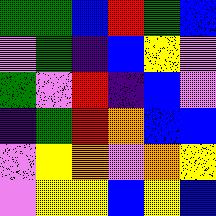[["green", "green", "blue", "red", "green", "blue"], ["violet", "green", "indigo", "blue", "yellow", "violet"], ["green", "violet", "red", "indigo", "blue", "violet"], ["indigo", "green", "red", "orange", "blue", "blue"], ["violet", "yellow", "orange", "violet", "orange", "yellow"], ["violet", "yellow", "yellow", "blue", "yellow", "blue"]]